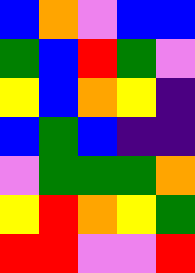[["blue", "orange", "violet", "blue", "blue"], ["green", "blue", "red", "green", "violet"], ["yellow", "blue", "orange", "yellow", "indigo"], ["blue", "green", "blue", "indigo", "indigo"], ["violet", "green", "green", "green", "orange"], ["yellow", "red", "orange", "yellow", "green"], ["red", "red", "violet", "violet", "red"]]